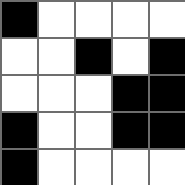[["black", "white", "white", "white", "white"], ["white", "white", "black", "white", "black"], ["white", "white", "white", "black", "black"], ["black", "white", "white", "black", "black"], ["black", "white", "white", "white", "white"]]